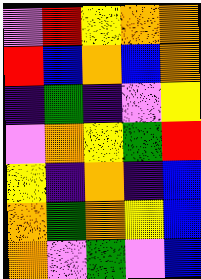[["violet", "red", "yellow", "orange", "orange"], ["red", "blue", "orange", "blue", "orange"], ["indigo", "green", "indigo", "violet", "yellow"], ["violet", "orange", "yellow", "green", "red"], ["yellow", "indigo", "orange", "indigo", "blue"], ["orange", "green", "orange", "yellow", "blue"], ["orange", "violet", "green", "violet", "blue"]]